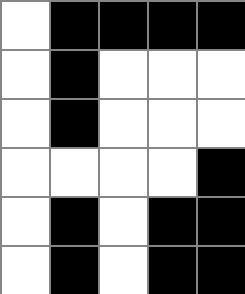[["white", "black", "black", "black", "black"], ["white", "black", "white", "white", "white"], ["white", "black", "white", "white", "white"], ["white", "white", "white", "white", "black"], ["white", "black", "white", "black", "black"], ["white", "black", "white", "black", "black"]]